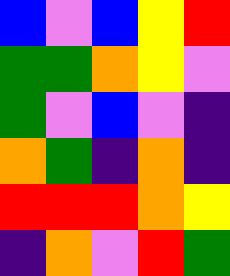[["blue", "violet", "blue", "yellow", "red"], ["green", "green", "orange", "yellow", "violet"], ["green", "violet", "blue", "violet", "indigo"], ["orange", "green", "indigo", "orange", "indigo"], ["red", "red", "red", "orange", "yellow"], ["indigo", "orange", "violet", "red", "green"]]